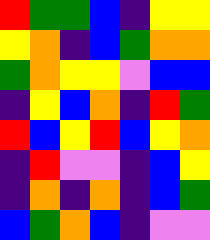[["red", "green", "green", "blue", "indigo", "yellow", "yellow"], ["yellow", "orange", "indigo", "blue", "green", "orange", "orange"], ["green", "orange", "yellow", "yellow", "violet", "blue", "blue"], ["indigo", "yellow", "blue", "orange", "indigo", "red", "green"], ["red", "blue", "yellow", "red", "blue", "yellow", "orange"], ["indigo", "red", "violet", "violet", "indigo", "blue", "yellow"], ["indigo", "orange", "indigo", "orange", "indigo", "blue", "green"], ["blue", "green", "orange", "blue", "indigo", "violet", "violet"]]